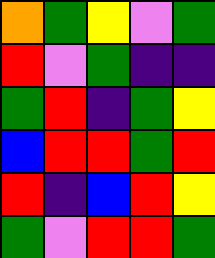[["orange", "green", "yellow", "violet", "green"], ["red", "violet", "green", "indigo", "indigo"], ["green", "red", "indigo", "green", "yellow"], ["blue", "red", "red", "green", "red"], ["red", "indigo", "blue", "red", "yellow"], ["green", "violet", "red", "red", "green"]]